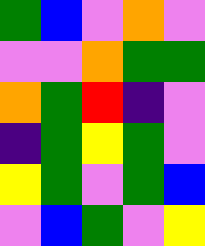[["green", "blue", "violet", "orange", "violet"], ["violet", "violet", "orange", "green", "green"], ["orange", "green", "red", "indigo", "violet"], ["indigo", "green", "yellow", "green", "violet"], ["yellow", "green", "violet", "green", "blue"], ["violet", "blue", "green", "violet", "yellow"]]